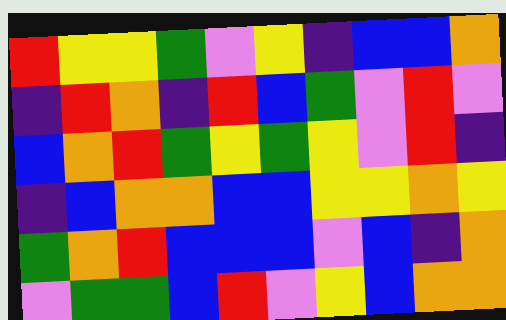[["red", "yellow", "yellow", "green", "violet", "yellow", "indigo", "blue", "blue", "orange"], ["indigo", "red", "orange", "indigo", "red", "blue", "green", "violet", "red", "violet"], ["blue", "orange", "red", "green", "yellow", "green", "yellow", "violet", "red", "indigo"], ["indigo", "blue", "orange", "orange", "blue", "blue", "yellow", "yellow", "orange", "yellow"], ["green", "orange", "red", "blue", "blue", "blue", "violet", "blue", "indigo", "orange"], ["violet", "green", "green", "blue", "red", "violet", "yellow", "blue", "orange", "orange"]]